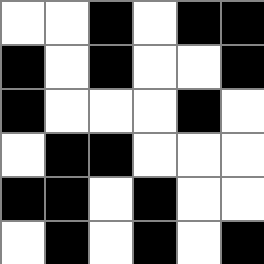[["white", "white", "black", "white", "black", "black"], ["black", "white", "black", "white", "white", "black"], ["black", "white", "white", "white", "black", "white"], ["white", "black", "black", "white", "white", "white"], ["black", "black", "white", "black", "white", "white"], ["white", "black", "white", "black", "white", "black"]]